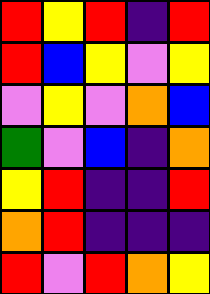[["red", "yellow", "red", "indigo", "red"], ["red", "blue", "yellow", "violet", "yellow"], ["violet", "yellow", "violet", "orange", "blue"], ["green", "violet", "blue", "indigo", "orange"], ["yellow", "red", "indigo", "indigo", "red"], ["orange", "red", "indigo", "indigo", "indigo"], ["red", "violet", "red", "orange", "yellow"]]